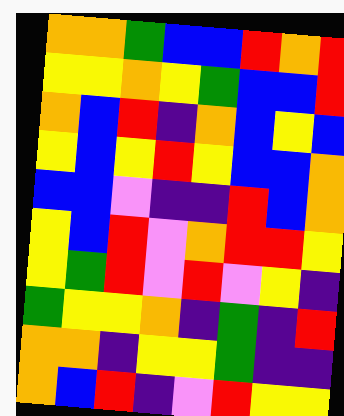[["orange", "orange", "green", "blue", "blue", "red", "orange", "red"], ["yellow", "yellow", "orange", "yellow", "green", "blue", "blue", "red"], ["orange", "blue", "red", "indigo", "orange", "blue", "yellow", "blue"], ["yellow", "blue", "yellow", "red", "yellow", "blue", "blue", "orange"], ["blue", "blue", "violet", "indigo", "indigo", "red", "blue", "orange"], ["yellow", "blue", "red", "violet", "orange", "red", "red", "yellow"], ["yellow", "green", "red", "violet", "red", "violet", "yellow", "indigo"], ["green", "yellow", "yellow", "orange", "indigo", "green", "indigo", "red"], ["orange", "orange", "indigo", "yellow", "yellow", "green", "indigo", "indigo"], ["orange", "blue", "red", "indigo", "violet", "red", "yellow", "yellow"]]